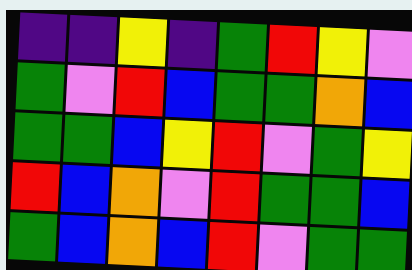[["indigo", "indigo", "yellow", "indigo", "green", "red", "yellow", "violet"], ["green", "violet", "red", "blue", "green", "green", "orange", "blue"], ["green", "green", "blue", "yellow", "red", "violet", "green", "yellow"], ["red", "blue", "orange", "violet", "red", "green", "green", "blue"], ["green", "blue", "orange", "blue", "red", "violet", "green", "green"]]